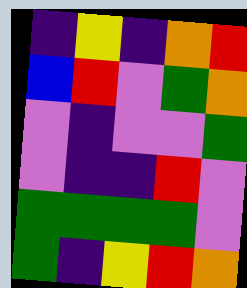[["indigo", "yellow", "indigo", "orange", "red"], ["blue", "red", "violet", "green", "orange"], ["violet", "indigo", "violet", "violet", "green"], ["violet", "indigo", "indigo", "red", "violet"], ["green", "green", "green", "green", "violet"], ["green", "indigo", "yellow", "red", "orange"]]